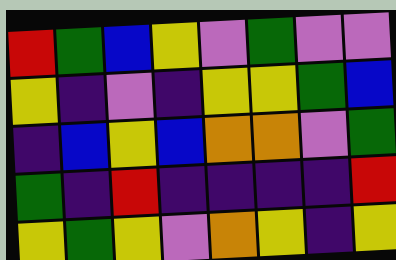[["red", "green", "blue", "yellow", "violet", "green", "violet", "violet"], ["yellow", "indigo", "violet", "indigo", "yellow", "yellow", "green", "blue"], ["indigo", "blue", "yellow", "blue", "orange", "orange", "violet", "green"], ["green", "indigo", "red", "indigo", "indigo", "indigo", "indigo", "red"], ["yellow", "green", "yellow", "violet", "orange", "yellow", "indigo", "yellow"]]